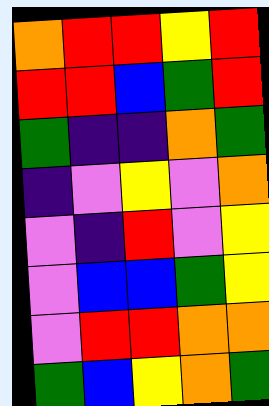[["orange", "red", "red", "yellow", "red"], ["red", "red", "blue", "green", "red"], ["green", "indigo", "indigo", "orange", "green"], ["indigo", "violet", "yellow", "violet", "orange"], ["violet", "indigo", "red", "violet", "yellow"], ["violet", "blue", "blue", "green", "yellow"], ["violet", "red", "red", "orange", "orange"], ["green", "blue", "yellow", "orange", "green"]]